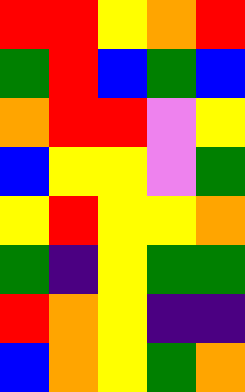[["red", "red", "yellow", "orange", "red"], ["green", "red", "blue", "green", "blue"], ["orange", "red", "red", "violet", "yellow"], ["blue", "yellow", "yellow", "violet", "green"], ["yellow", "red", "yellow", "yellow", "orange"], ["green", "indigo", "yellow", "green", "green"], ["red", "orange", "yellow", "indigo", "indigo"], ["blue", "orange", "yellow", "green", "orange"]]